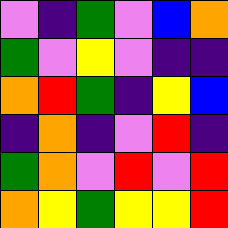[["violet", "indigo", "green", "violet", "blue", "orange"], ["green", "violet", "yellow", "violet", "indigo", "indigo"], ["orange", "red", "green", "indigo", "yellow", "blue"], ["indigo", "orange", "indigo", "violet", "red", "indigo"], ["green", "orange", "violet", "red", "violet", "red"], ["orange", "yellow", "green", "yellow", "yellow", "red"]]